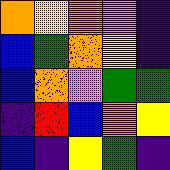[["orange", "yellow", "orange", "violet", "indigo"], ["blue", "green", "orange", "yellow", "indigo"], ["blue", "orange", "violet", "green", "green"], ["indigo", "red", "blue", "orange", "yellow"], ["blue", "indigo", "yellow", "green", "indigo"]]